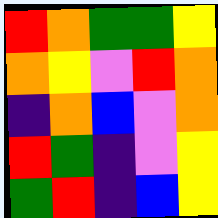[["red", "orange", "green", "green", "yellow"], ["orange", "yellow", "violet", "red", "orange"], ["indigo", "orange", "blue", "violet", "orange"], ["red", "green", "indigo", "violet", "yellow"], ["green", "red", "indigo", "blue", "yellow"]]